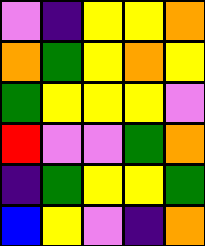[["violet", "indigo", "yellow", "yellow", "orange"], ["orange", "green", "yellow", "orange", "yellow"], ["green", "yellow", "yellow", "yellow", "violet"], ["red", "violet", "violet", "green", "orange"], ["indigo", "green", "yellow", "yellow", "green"], ["blue", "yellow", "violet", "indigo", "orange"]]